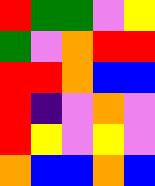[["red", "green", "green", "violet", "yellow"], ["green", "violet", "orange", "red", "red"], ["red", "red", "orange", "blue", "blue"], ["red", "indigo", "violet", "orange", "violet"], ["red", "yellow", "violet", "yellow", "violet"], ["orange", "blue", "blue", "orange", "blue"]]